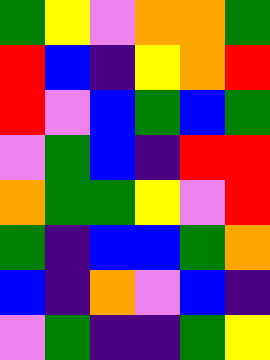[["green", "yellow", "violet", "orange", "orange", "green"], ["red", "blue", "indigo", "yellow", "orange", "red"], ["red", "violet", "blue", "green", "blue", "green"], ["violet", "green", "blue", "indigo", "red", "red"], ["orange", "green", "green", "yellow", "violet", "red"], ["green", "indigo", "blue", "blue", "green", "orange"], ["blue", "indigo", "orange", "violet", "blue", "indigo"], ["violet", "green", "indigo", "indigo", "green", "yellow"]]